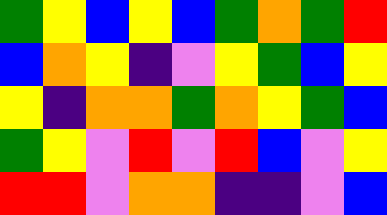[["green", "yellow", "blue", "yellow", "blue", "green", "orange", "green", "red"], ["blue", "orange", "yellow", "indigo", "violet", "yellow", "green", "blue", "yellow"], ["yellow", "indigo", "orange", "orange", "green", "orange", "yellow", "green", "blue"], ["green", "yellow", "violet", "red", "violet", "red", "blue", "violet", "yellow"], ["red", "red", "violet", "orange", "orange", "indigo", "indigo", "violet", "blue"]]